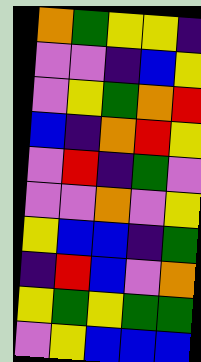[["orange", "green", "yellow", "yellow", "indigo"], ["violet", "violet", "indigo", "blue", "yellow"], ["violet", "yellow", "green", "orange", "red"], ["blue", "indigo", "orange", "red", "yellow"], ["violet", "red", "indigo", "green", "violet"], ["violet", "violet", "orange", "violet", "yellow"], ["yellow", "blue", "blue", "indigo", "green"], ["indigo", "red", "blue", "violet", "orange"], ["yellow", "green", "yellow", "green", "green"], ["violet", "yellow", "blue", "blue", "blue"]]